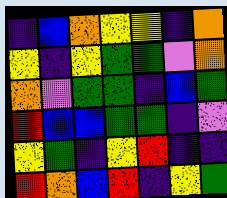[["indigo", "blue", "orange", "yellow", "yellow", "indigo", "orange"], ["yellow", "indigo", "yellow", "green", "green", "violet", "orange"], ["orange", "violet", "green", "green", "indigo", "blue", "green"], ["red", "blue", "blue", "green", "green", "indigo", "violet"], ["yellow", "green", "indigo", "yellow", "red", "indigo", "indigo"], ["red", "orange", "blue", "red", "indigo", "yellow", "green"]]